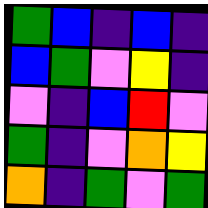[["green", "blue", "indigo", "blue", "indigo"], ["blue", "green", "violet", "yellow", "indigo"], ["violet", "indigo", "blue", "red", "violet"], ["green", "indigo", "violet", "orange", "yellow"], ["orange", "indigo", "green", "violet", "green"]]